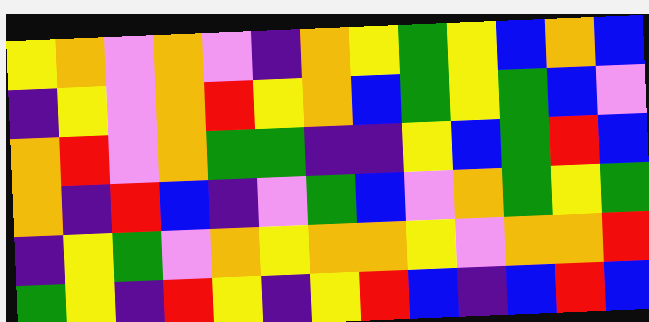[["yellow", "orange", "violet", "orange", "violet", "indigo", "orange", "yellow", "green", "yellow", "blue", "orange", "blue"], ["indigo", "yellow", "violet", "orange", "red", "yellow", "orange", "blue", "green", "yellow", "green", "blue", "violet"], ["orange", "red", "violet", "orange", "green", "green", "indigo", "indigo", "yellow", "blue", "green", "red", "blue"], ["orange", "indigo", "red", "blue", "indigo", "violet", "green", "blue", "violet", "orange", "green", "yellow", "green"], ["indigo", "yellow", "green", "violet", "orange", "yellow", "orange", "orange", "yellow", "violet", "orange", "orange", "red"], ["green", "yellow", "indigo", "red", "yellow", "indigo", "yellow", "red", "blue", "indigo", "blue", "red", "blue"]]